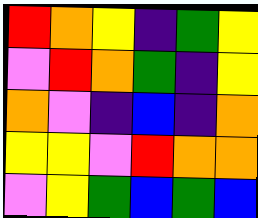[["red", "orange", "yellow", "indigo", "green", "yellow"], ["violet", "red", "orange", "green", "indigo", "yellow"], ["orange", "violet", "indigo", "blue", "indigo", "orange"], ["yellow", "yellow", "violet", "red", "orange", "orange"], ["violet", "yellow", "green", "blue", "green", "blue"]]